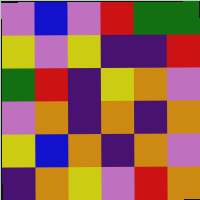[["violet", "blue", "violet", "red", "green", "green"], ["yellow", "violet", "yellow", "indigo", "indigo", "red"], ["green", "red", "indigo", "yellow", "orange", "violet"], ["violet", "orange", "indigo", "orange", "indigo", "orange"], ["yellow", "blue", "orange", "indigo", "orange", "violet"], ["indigo", "orange", "yellow", "violet", "red", "orange"]]